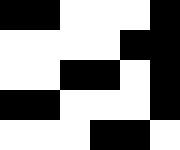[["black", "black", "white", "white", "white", "black"], ["white", "white", "white", "white", "black", "black"], ["white", "white", "black", "black", "white", "black"], ["black", "black", "white", "white", "white", "black"], ["white", "white", "white", "black", "black", "white"]]